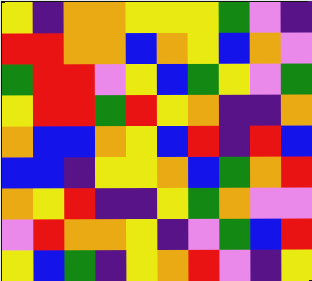[["yellow", "indigo", "orange", "orange", "yellow", "yellow", "yellow", "green", "violet", "indigo"], ["red", "red", "orange", "orange", "blue", "orange", "yellow", "blue", "orange", "violet"], ["green", "red", "red", "violet", "yellow", "blue", "green", "yellow", "violet", "green"], ["yellow", "red", "red", "green", "red", "yellow", "orange", "indigo", "indigo", "orange"], ["orange", "blue", "blue", "orange", "yellow", "blue", "red", "indigo", "red", "blue"], ["blue", "blue", "indigo", "yellow", "yellow", "orange", "blue", "green", "orange", "red"], ["orange", "yellow", "red", "indigo", "indigo", "yellow", "green", "orange", "violet", "violet"], ["violet", "red", "orange", "orange", "yellow", "indigo", "violet", "green", "blue", "red"], ["yellow", "blue", "green", "indigo", "yellow", "orange", "red", "violet", "indigo", "yellow"]]